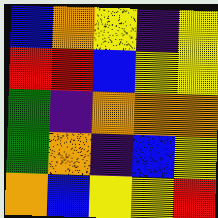[["blue", "orange", "yellow", "indigo", "yellow"], ["red", "red", "blue", "yellow", "yellow"], ["green", "indigo", "orange", "orange", "orange"], ["green", "orange", "indigo", "blue", "yellow"], ["orange", "blue", "yellow", "yellow", "red"]]